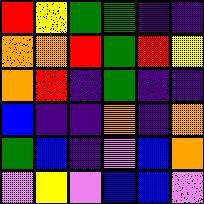[["red", "yellow", "green", "green", "indigo", "indigo"], ["orange", "orange", "red", "green", "red", "yellow"], ["orange", "red", "indigo", "green", "indigo", "indigo"], ["blue", "indigo", "indigo", "orange", "indigo", "orange"], ["green", "blue", "indigo", "violet", "blue", "orange"], ["violet", "yellow", "violet", "blue", "blue", "violet"]]